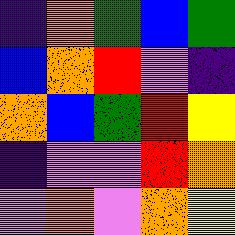[["indigo", "orange", "green", "blue", "green"], ["blue", "orange", "red", "violet", "indigo"], ["orange", "blue", "green", "red", "yellow"], ["indigo", "violet", "violet", "red", "orange"], ["violet", "orange", "violet", "orange", "yellow"]]